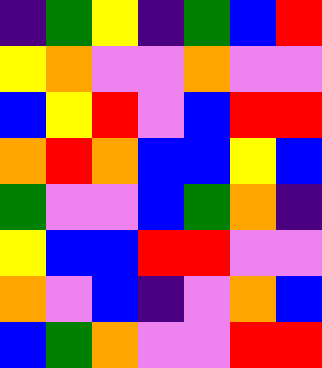[["indigo", "green", "yellow", "indigo", "green", "blue", "red"], ["yellow", "orange", "violet", "violet", "orange", "violet", "violet"], ["blue", "yellow", "red", "violet", "blue", "red", "red"], ["orange", "red", "orange", "blue", "blue", "yellow", "blue"], ["green", "violet", "violet", "blue", "green", "orange", "indigo"], ["yellow", "blue", "blue", "red", "red", "violet", "violet"], ["orange", "violet", "blue", "indigo", "violet", "orange", "blue"], ["blue", "green", "orange", "violet", "violet", "red", "red"]]